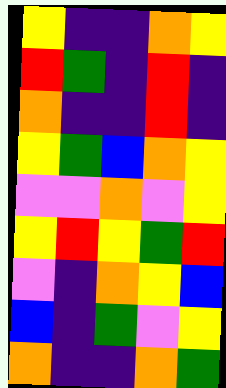[["yellow", "indigo", "indigo", "orange", "yellow"], ["red", "green", "indigo", "red", "indigo"], ["orange", "indigo", "indigo", "red", "indigo"], ["yellow", "green", "blue", "orange", "yellow"], ["violet", "violet", "orange", "violet", "yellow"], ["yellow", "red", "yellow", "green", "red"], ["violet", "indigo", "orange", "yellow", "blue"], ["blue", "indigo", "green", "violet", "yellow"], ["orange", "indigo", "indigo", "orange", "green"]]